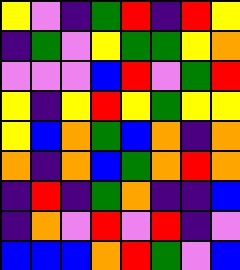[["yellow", "violet", "indigo", "green", "red", "indigo", "red", "yellow"], ["indigo", "green", "violet", "yellow", "green", "green", "yellow", "orange"], ["violet", "violet", "violet", "blue", "red", "violet", "green", "red"], ["yellow", "indigo", "yellow", "red", "yellow", "green", "yellow", "yellow"], ["yellow", "blue", "orange", "green", "blue", "orange", "indigo", "orange"], ["orange", "indigo", "orange", "blue", "green", "orange", "red", "orange"], ["indigo", "red", "indigo", "green", "orange", "indigo", "indigo", "blue"], ["indigo", "orange", "violet", "red", "violet", "red", "indigo", "violet"], ["blue", "blue", "blue", "orange", "red", "green", "violet", "blue"]]